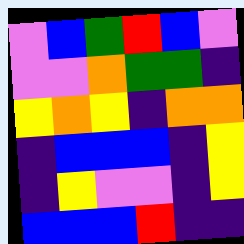[["violet", "blue", "green", "red", "blue", "violet"], ["violet", "violet", "orange", "green", "green", "indigo"], ["yellow", "orange", "yellow", "indigo", "orange", "orange"], ["indigo", "blue", "blue", "blue", "indigo", "yellow"], ["indigo", "yellow", "violet", "violet", "indigo", "yellow"], ["blue", "blue", "blue", "red", "indigo", "indigo"]]